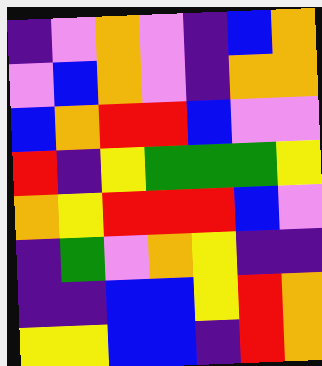[["indigo", "violet", "orange", "violet", "indigo", "blue", "orange"], ["violet", "blue", "orange", "violet", "indigo", "orange", "orange"], ["blue", "orange", "red", "red", "blue", "violet", "violet"], ["red", "indigo", "yellow", "green", "green", "green", "yellow"], ["orange", "yellow", "red", "red", "red", "blue", "violet"], ["indigo", "green", "violet", "orange", "yellow", "indigo", "indigo"], ["indigo", "indigo", "blue", "blue", "yellow", "red", "orange"], ["yellow", "yellow", "blue", "blue", "indigo", "red", "orange"]]